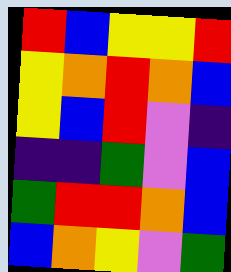[["red", "blue", "yellow", "yellow", "red"], ["yellow", "orange", "red", "orange", "blue"], ["yellow", "blue", "red", "violet", "indigo"], ["indigo", "indigo", "green", "violet", "blue"], ["green", "red", "red", "orange", "blue"], ["blue", "orange", "yellow", "violet", "green"]]